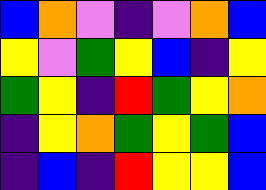[["blue", "orange", "violet", "indigo", "violet", "orange", "blue"], ["yellow", "violet", "green", "yellow", "blue", "indigo", "yellow"], ["green", "yellow", "indigo", "red", "green", "yellow", "orange"], ["indigo", "yellow", "orange", "green", "yellow", "green", "blue"], ["indigo", "blue", "indigo", "red", "yellow", "yellow", "blue"]]